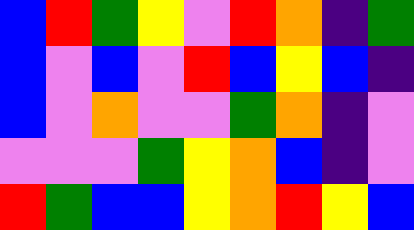[["blue", "red", "green", "yellow", "violet", "red", "orange", "indigo", "green"], ["blue", "violet", "blue", "violet", "red", "blue", "yellow", "blue", "indigo"], ["blue", "violet", "orange", "violet", "violet", "green", "orange", "indigo", "violet"], ["violet", "violet", "violet", "green", "yellow", "orange", "blue", "indigo", "violet"], ["red", "green", "blue", "blue", "yellow", "orange", "red", "yellow", "blue"]]